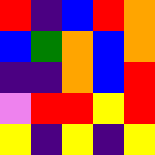[["red", "indigo", "blue", "red", "orange"], ["blue", "green", "orange", "blue", "orange"], ["indigo", "indigo", "orange", "blue", "red"], ["violet", "red", "red", "yellow", "red"], ["yellow", "indigo", "yellow", "indigo", "yellow"]]